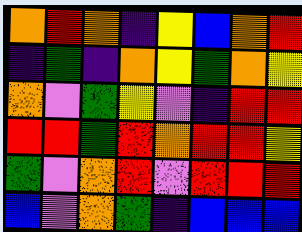[["orange", "red", "orange", "indigo", "yellow", "blue", "orange", "red"], ["indigo", "green", "indigo", "orange", "yellow", "green", "orange", "yellow"], ["orange", "violet", "green", "yellow", "violet", "indigo", "red", "red"], ["red", "red", "green", "red", "orange", "red", "red", "yellow"], ["green", "violet", "orange", "red", "violet", "red", "red", "red"], ["blue", "violet", "orange", "green", "indigo", "blue", "blue", "blue"]]